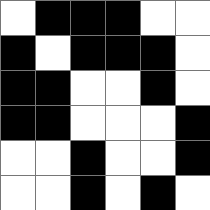[["white", "black", "black", "black", "white", "white"], ["black", "white", "black", "black", "black", "white"], ["black", "black", "white", "white", "black", "white"], ["black", "black", "white", "white", "white", "black"], ["white", "white", "black", "white", "white", "black"], ["white", "white", "black", "white", "black", "white"]]